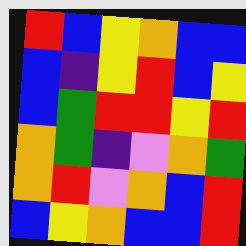[["red", "blue", "yellow", "orange", "blue", "blue"], ["blue", "indigo", "yellow", "red", "blue", "yellow"], ["blue", "green", "red", "red", "yellow", "red"], ["orange", "green", "indigo", "violet", "orange", "green"], ["orange", "red", "violet", "orange", "blue", "red"], ["blue", "yellow", "orange", "blue", "blue", "red"]]